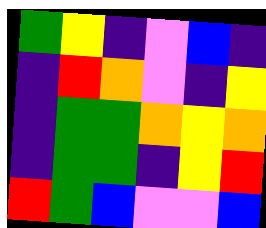[["green", "yellow", "indigo", "violet", "blue", "indigo"], ["indigo", "red", "orange", "violet", "indigo", "yellow"], ["indigo", "green", "green", "orange", "yellow", "orange"], ["indigo", "green", "green", "indigo", "yellow", "red"], ["red", "green", "blue", "violet", "violet", "blue"]]